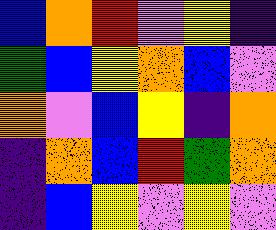[["blue", "orange", "red", "violet", "yellow", "indigo"], ["green", "blue", "yellow", "orange", "blue", "violet"], ["orange", "violet", "blue", "yellow", "indigo", "orange"], ["indigo", "orange", "blue", "red", "green", "orange"], ["indigo", "blue", "yellow", "violet", "yellow", "violet"]]